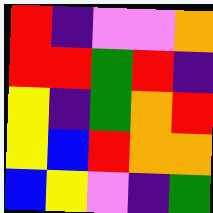[["red", "indigo", "violet", "violet", "orange"], ["red", "red", "green", "red", "indigo"], ["yellow", "indigo", "green", "orange", "red"], ["yellow", "blue", "red", "orange", "orange"], ["blue", "yellow", "violet", "indigo", "green"]]